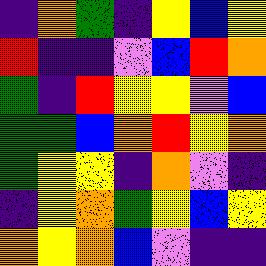[["indigo", "orange", "green", "indigo", "yellow", "blue", "yellow"], ["red", "indigo", "indigo", "violet", "blue", "red", "orange"], ["green", "indigo", "red", "yellow", "yellow", "violet", "blue"], ["green", "green", "blue", "orange", "red", "yellow", "orange"], ["green", "yellow", "yellow", "indigo", "orange", "violet", "indigo"], ["indigo", "yellow", "orange", "green", "yellow", "blue", "yellow"], ["orange", "yellow", "orange", "blue", "violet", "indigo", "indigo"]]